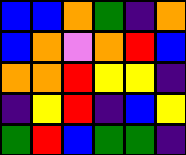[["blue", "blue", "orange", "green", "indigo", "orange"], ["blue", "orange", "violet", "orange", "red", "blue"], ["orange", "orange", "red", "yellow", "yellow", "indigo"], ["indigo", "yellow", "red", "indigo", "blue", "yellow"], ["green", "red", "blue", "green", "green", "indigo"]]